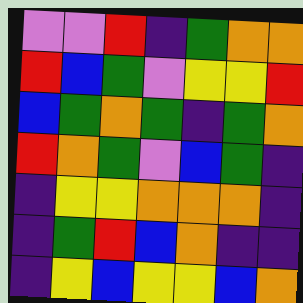[["violet", "violet", "red", "indigo", "green", "orange", "orange"], ["red", "blue", "green", "violet", "yellow", "yellow", "red"], ["blue", "green", "orange", "green", "indigo", "green", "orange"], ["red", "orange", "green", "violet", "blue", "green", "indigo"], ["indigo", "yellow", "yellow", "orange", "orange", "orange", "indigo"], ["indigo", "green", "red", "blue", "orange", "indigo", "indigo"], ["indigo", "yellow", "blue", "yellow", "yellow", "blue", "orange"]]